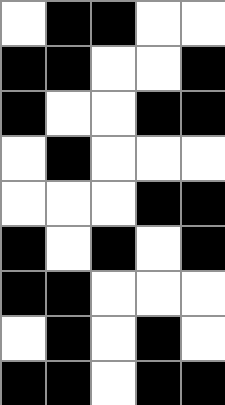[["white", "black", "black", "white", "white"], ["black", "black", "white", "white", "black"], ["black", "white", "white", "black", "black"], ["white", "black", "white", "white", "white"], ["white", "white", "white", "black", "black"], ["black", "white", "black", "white", "black"], ["black", "black", "white", "white", "white"], ["white", "black", "white", "black", "white"], ["black", "black", "white", "black", "black"]]